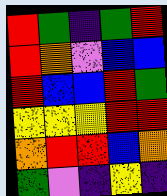[["red", "green", "indigo", "green", "red"], ["red", "orange", "violet", "blue", "blue"], ["red", "blue", "blue", "red", "green"], ["yellow", "yellow", "yellow", "red", "red"], ["orange", "red", "red", "blue", "orange"], ["green", "violet", "indigo", "yellow", "indigo"]]